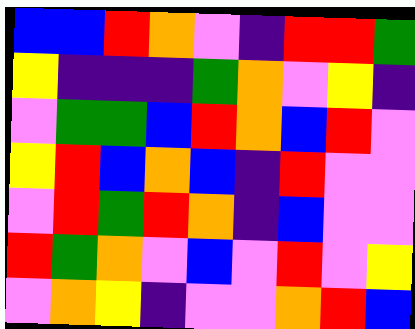[["blue", "blue", "red", "orange", "violet", "indigo", "red", "red", "green"], ["yellow", "indigo", "indigo", "indigo", "green", "orange", "violet", "yellow", "indigo"], ["violet", "green", "green", "blue", "red", "orange", "blue", "red", "violet"], ["yellow", "red", "blue", "orange", "blue", "indigo", "red", "violet", "violet"], ["violet", "red", "green", "red", "orange", "indigo", "blue", "violet", "violet"], ["red", "green", "orange", "violet", "blue", "violet", "red", "violet", "yellow"], ["violet", "orange", "yellow", "indigo", "violet", "violet", "orange", "red", "blue"]]